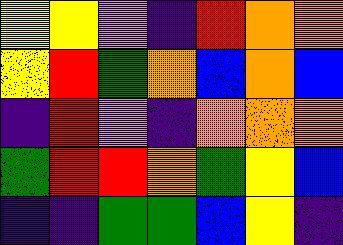[["yellow", "yellow", "violet", "indigo", "red", "orange", "orange"], ["yellow", "red", "green", "orange", "blue", "orange", "blue"], ["indigo", "red", "violet", "indigo", "orange", "orange", "orange"], ["green", "red", "red", "orange", "green", "yellow", "blue"], ["indigo", "indigo", "green", "green", "blue", "yellow", "indigo"]]